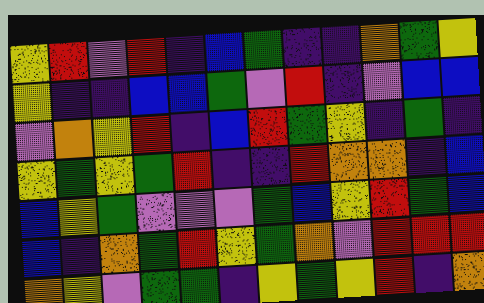[["yellow", "red", "violet", "red", "indigo", "blue", "green", "indigo", "indigo", "orange", "green", "yellow"], ["yellow", "indigo", "indigo", "blue", "blue", "green", "violet", "red", "indigo", "violet", "blue", "blue"], ["violet", "orange", "yellow", "red", "indigo", "blue", "red", "green", "yellow", "indigo", "green", "indigo"], ["yellow", "green", "yellow", "green", "red", "indigo", "indigo", "red", "orange", "orange", "indigo", "blue"], ["blue", "yellow", "green", "violet", "violet", "violet", "green", "blue", "yellow", "red", "green", "blue"], ["blue", "indigo", "orange", "green", "red", "yellow", "green", "orange", "violet", "red", "red", "red"], ["orange", "yellow", "violet", "green", "green", "indigo", "yellow", "green", "yellow", "red", "indigo", "orange"]]